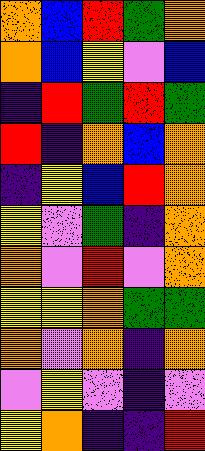[["orange", "blue", "red", "green", "orange"], ["orange", "blue", "yellow", "violet", "blue"], ["indigo", "red", "green", "red", "green"], ["red", "indigo", "orange", "blue", "orange"], ["indigo", "yellow", "blue", "red", "orange"], ["yellow", "violet", "green", "indigo", "orange"], ["orange", "violet", "red", "violet", "orange"], ["yellow", "yellow", "orange", "green", "green"], ["orange", "violet", "orange", "indigo", "orange"], ["violet", "yellow", "violet", "indigo", "violet"], ["yellow", "orange", "indigo", "indigo", "red"]]